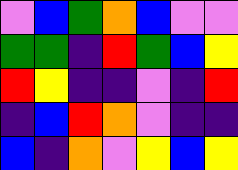[["violet", "blue", "green", "orange", "blue", "violet", "violet"], ["green", "green", "indigo", "red", "green", "blue", "yellow"], ["red", "yellow", "indigo", "indigo", "violet", "indigo", "red"], ["indigo", "blue", "red", "orange", "violet", "indigo", "indigo"], ["blue", "indigo", "orange", "violet", "yellow", "blue", "yellow"]]